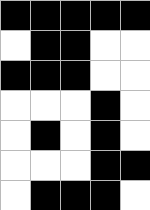[["black", "black", "black", "black", "black"], ["white", "black", "black", "white", "white"], ["black", "black", "black", "white", "white"], ["white", "white", "white", "black", "white"], ["white", "black", "white", "black", "white"], ["white", "white", "white", "black", "black"], ["white", "black", "black", "black", "white"]]